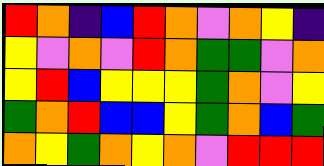[["red", "orange", "indigo", "blue", "red", "orange", "violet", "orange", "yellow", "indigo"], ["yellow", "violet", "orange", "violet", "red", "orange", "green", "green", "violet", "orange"], ["yellow", "red", "blue", "yellow", "yellow", "yellow", "green", "orange", "violet", "yellow"], ["green", "orange", "red", "blue", "blue", "yellow", "green", "orange", "blue", "green"], ["orange", "yellow", "green", "orange", "yellow", "orange", "violet", "red", "red", "red"]]